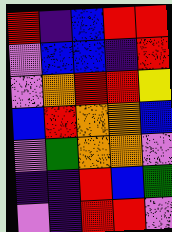[["red", "indigo", "blue", "red", "red"], ["violet", "blue", "blue", "indigo", "red"], ["violet", "orange", "red", "red", "yellow"], ["blue", "red", "orange", "orange", "blue"], ["violet", "green", "orange", "orange", "violet"], ["indigo", "indigo", "red", "blue", "green"], ["violet", "indigo", "red", "red", "violet"]]